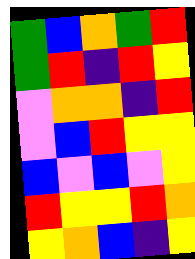[["green", "blue", "orange", "green", "red"], ["green", "red", "indigo", "red", "yellow"], ["violet", "orange", "orange", "indigo", "red"], ["violet", "blue", "red", "yellow", "yellow"], ["blue", "violet", "blue", "violet", "yellow"], ["red", "yellow", "yellow", "red", "orange"], ["yellow", "orange", "blue", "indigo", "yellow"]]